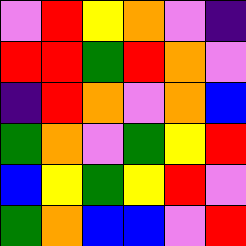[["violet", "red", "yellow", "orange", "violet", "indigo"], ["red", "red", "green", "red", "orange", "violet"], ["indigo", "red", "orange", "violet", "orange", "blue"], ["green", "orange", "violet", "green", "yellow", "red"], ["blue", "yellow", "green", "yellow", "red", "violet"], ["green", "orange", "blue", "blue", "violet", "red"]]